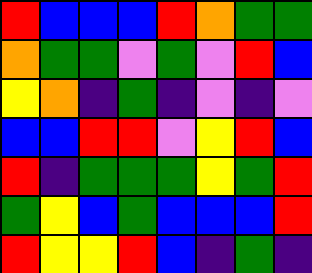[["red", "blue", "blue", "blue", "red", "orange", "green", "green"], ["orange", "green", "green", "violet", "green", "violet", "red", "blue"], ["yellow", "orange", "indigo", "green", "indigo", "violet", "indigo", "violet"], ["blue", "blue", "red", "red", "violet", "yellow", "red", "blue"], ["red", "indigo", "green", "green", "green", "yellow", "green", "red"], ["green", "yellow", "blue", "green", "blue", "blue", "blue", "red"], ["red", "yellow", "yellow", "red", "blue", "indigo", "green", "indigo"]]